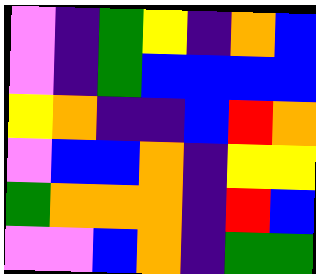[["violet", "indigo", "green", "yellow", "indigo", "orange", "blue"], ["violet", "indigo", "green", "blue", "blue", "blue", "blue"], ["yellow", "orange", "indigo", "indigo", "blue", "red", "orange"], ["violet", "blue", "blue", "orange", "indigo", "yellow", "yellow"], ["green", "orange", "orange", "orange", "indigo", "red", "blue"], ["violet", "violet", "blue", "orange", "indigo", "green", "green"]]